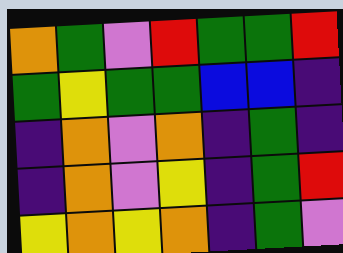[["orange", "green", "violet", "red", "green", "green", "red"], ["green", "yellow", "green", "green", "blue", "blue", "indigo"], ["indigo", "orange", "violet", "orange", "indigo", "green", "indigo"], ["indigo", "orange", "violet", "yellow", "indigo", "green", "red"], ["yellow", "orange", "yellow", "orange", "indigo", "green", "violet"]]